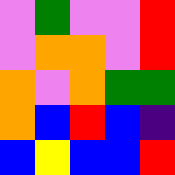[["violet", "green", "violet", "violet", "red"], ["violet", "orange", "orange", "violet", "red"], ["orange", "violet", "orange", "green", "green"], ["orange", "blue", "red", "blue", "indigo"], ["blue", "yellow", "blue", "blue", "red"]]